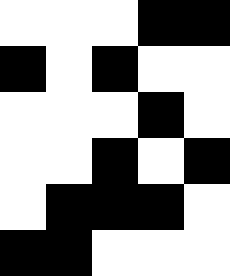[["white", "white", "white", "black", "black"], ["black", "white", "black", "white", "white"], ["white", "white", "white", "black", "white"], ["white", "white", "black", "white", "black"], ["white", "black", "black", "black", "white"], ["black", "black", "white", "white", "white"]]